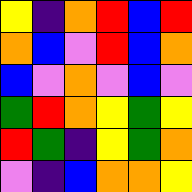[["yellow", "indigo", "orange", "red", "blue", "red"], ["orange", "blue", "violet", "red", "blue", "orange"], ["blue", "violet", "orange", "violet", "blue", "violet"], ["green", "red", "orange", "yellow", "green", "yellow"], ["red", "green", "indigo", "yellow", "green", "orange"], ["violet", "indigo", "blue", "orange", "orange", "yellow"]]